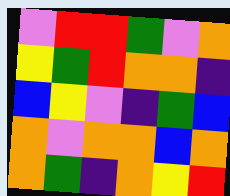[["violet", "red", "red", "green", "violet", "orange"], ["yellow", "green", "red", "orange", "orange", "indigo"], ["blue", "yellow", "violet", "indigo", "green", "blue"], ["orange", "violet", "orange", "orange", "blue", "orange"], ["orange", "green", "indigo", "orange", "yellow", "red"]]